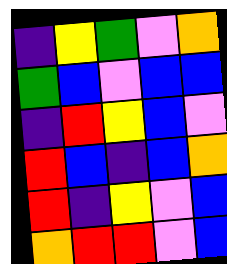[["indigo", "yellow", "green", "violet", "orange"], ["green", "blue", "violet", "blue", "blue"], ["indigo", "red", "yellow", "blue", "violet"], ["red", "blue", "indigo", "blue", "orange"], ["red", "indigo", "yellow", "violet", "blue"], ["orange", "red", "red", "violet", "blue"]]